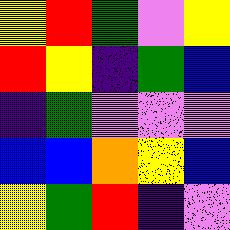[["yellow", "red", "green", "violet", "yellow"], ["red", "yellow", "indigo", "green", "blue"], ["indigo", "green", "violet", "violet", "violet"], ["blue", "blue", "orange", "yellow", "blue"], ["yellow", "green", "red", "indigo", "violet"]]